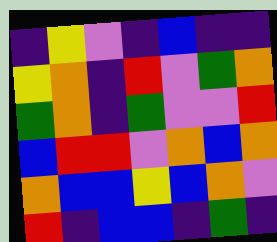[["indigo", "yellow", "violet", "indigo", "blue", "indigo", "indigo"], ["yellow", "orange", "indigo", "red", "violet", "green", "orange"], ["green", "orange", "indigo", "green", "violet", "violet", "red"], ["blue", "red", "red", "violet", "orange", "blue", "orange"], ["orange", "blue", "blue", "yellow", "blue", "orange", "violet"], ["red", "indigo", "blue", "blue", "indigo", "green", "indigo"]]